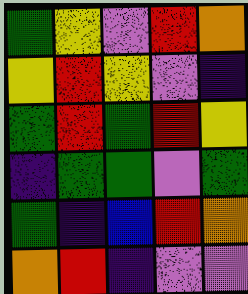[["green", "yellow", "violet", "red", "orange"], ["yellow", "red", "yellow", "violet", "indigo"], ["green", "red", "green", "red", "yellow"], ["indigo", "green", "green", "violet", "green"], ["green", "indigo", "blue", "red", "orange"], ["orange", "red", "indigo", "violet", "violet"]]